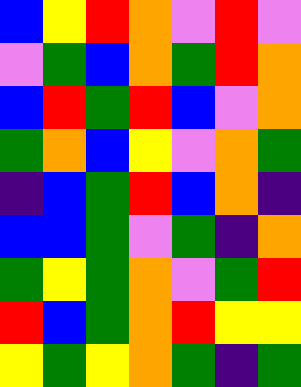[["blue", "yellow", "red", "orange", "violet", "red", "violet"], ["violet", "green", "blue", "orange", "green", "red", "orange"], ["blue", "red", "green", "red", "blue", "violet", "orange"], ["green", "orange", "blue", "yellow", "violet", "orange", "green"], ["indigo", "blue", "green", "red", "blue", "orange", "indigo"], ["blue", "blue", "green", "violet", "green", "indigo", "orange"], ["green", "yellow", "green", "orange", "violet", "green", "red"], ["red", "blue", "green", "orange", "red", "yellow", "yellow"], ["yellow", "green", "yellow", "orange", "green", "indigo", "green"]]